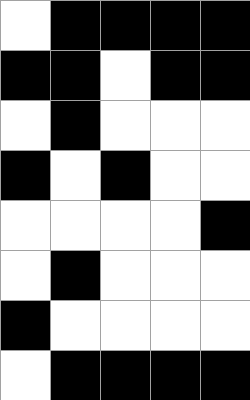[["white", "black", "black", "black", "black"], ["black", "black", "white", "black", "black"], ["white", "black", "white", "white", "white"], ["black", "white", "black", "white", "white"], ["white", "white", "white", "white", "black"], ["white", "black", "white", "white", "white"], ["black", "white", "white", "white", "white"], ["white", "black", "black", "black", "black"]]